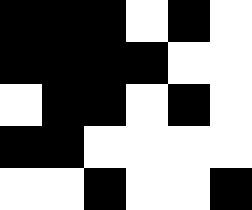[["black", "black", "black", "white", "black", "white"], ["black", "black", "black", "black", "white", "white"], ["white", "black", "black", "white", "black", "white"], ["black", "black", "white", "white", "white", "white"], ["white", "white", "black", "white", "white", "black"]]